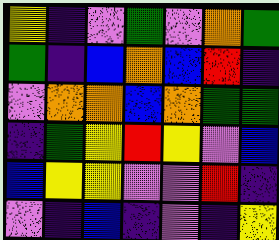[["yellow", "indigo", "violet", "green", "violet", "orange", "green"], ["green", "indigo", "blue", "orange", "blue", "red", "indigo"], ["violet", "orange", "orange", "blue", "orange", "green", "green"], ["indigo", "green", "yellow", "red", "yellow", "violet", "blue"], ["blue", "yellow", "yellow", "violet", "violet", "red", "indigo"], ["violet", "indigo", "blue", "indigo", "violet", "indigo", "yellow"]]